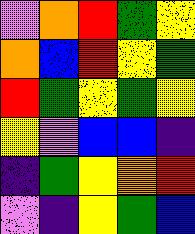[["violet", "orange", "red", "green", "yellow"], ["orange", "blue", "red", "yellow", "green"], ["red", "green", "yellow", "green", "yellow"], ["yellow", "violet", "blue", "blue", "indigo"], ["indigo", "green", "yellow", "orange", "red"], ["violet", "indigo", "yellow", "green", "blue"]]